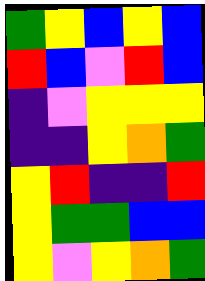[["green", "yellow", "blue", "yellow", "blue"], ["red", "blue", "violet", "red", "blue"], ["indigo", "violet", "yellow", "yellow", "yellow"], ["indigo", "indigo", "yellow", "orange", "green"], ["yellow", "red", "indigo", "indigo", "red"], ["yellow", "green", "green", "blue", "blue"], ["yellow", "violet", "yellow", "orange", "green"]]